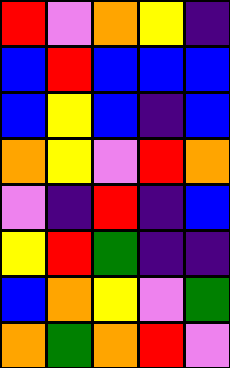[["red", "violet", "orange", "yellow", "indigo"], ["blue", "red", "blue", "blue", "blue"], ["blue", "yellow", "blue", "indigo", "blue"], ["orange", "yellow", "violet", "red", "orange"], ["violet", "indigo", "red", "indigo", "blue"], ["yellow", "red", "green", "indigo", "indigo"], ["blue", "orange", "yellow", "violet", "green"], ["orange", "green", "orange", "red", "violet"]]